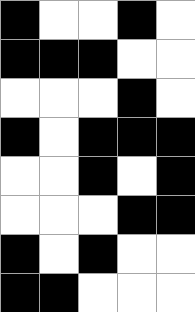[["black", "white", "white", "black", "white"], ["black", "black", "black", "white", "white"], ["white", "white", "white", "black", "white"], ["black", "white", "black", "black", "black"], ["white", "white", "black", "white", "black"], ["white", "white", "white", "black", "black"], ["black", "white", "black", "white", "white"], ["black", "black", "white", "white", "white"]]